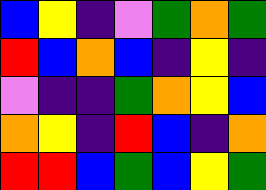[["blue", "yellow", "indigo", "violet", "green", "orange", "green"], ["red", "blue", "orange", "blue", "indigo", "yellow", "indigo"], ["violet", "indigo", "indigo", "green", "orange", "yellow", "blue"], ["orange", "yellow", "indigo", "red", "blue", "indigo", "orange"], ["red", "red", "blue", "green", "blue", "yellow", "green"]]